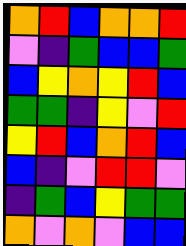[["orange", "red", "blue", "orange", "orange", "red"], ["violet", "indigo", "green", "blue", "blue", "green"], ["blue", "yellow", "orange", "yellow", "red", "blue"], ["green", "green", "indigo", "yellow", "violet", "red"], ["yellow", "red", "blue", "orange", "red", "blue"], ["blue", "indigo", "violet", "red", "red", "violet"], ["indigo", "green", "blue", "yellow", "green", "green"], ["orange", "violet", "orange", "violet", "blue", "blue"]]